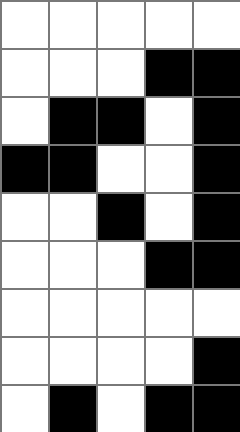[["white", "white", "white", "white", "white"], ["white", "white", "white", "black", "black"], ["white", "black", "black", "white", "black"], ["black", "black", "white", "white", "black"], ["white", "white", "black", "white", "black"], ["white", "white", "white", "black", "black"], ["white", "white", "white", "white", "white"], ["white", "white", "white", "white", "black"], ["white", "black", "white", "black", "black"]]